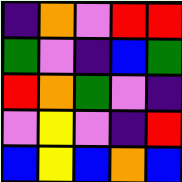[["indigo", "orange", "violet", "red", "red"], ["green", "violet", "indigo", "blue", "green"], ["red", "orange", "green", "violet", "indigo"], ["violet", "yellow", "violet", "indigo", "red"], ["blue", "yellow", "blue", "orange", "blue"]]